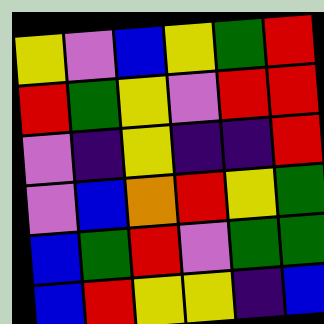[["yellow", "violet", "blue", "yellow", "green", "red"], ["red", "green", "yellow", "violet", "red", "red"], ["violet", "indigo", "yellow", "indigo", "indigo", "red"], ["violet", "blue", "orange", "red", "yellow", "green"], ["blue", "green", "red", "violet", "green", "green"], ["blue", "red", "yellow", "yellow", "indigo", "blue"]]